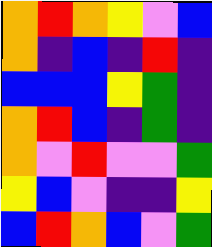[["orange", "red", "orange", "yellow", "violet", "blue"], ["orange", "indigo", "blue", "indigo", "red", "indigo"], ["blue", "blue", "blue", "yellow", "green", "indigo"], ["orange", "red", "blue", "indigo", "green", "indigo"], ["orange", "violet", "red", "violet", "violet", "green"], ["yellow", "blue", "violet", "indigo", "indigo", "yellow"], ["blue", "red", "orange", "blue", "violet", "green"]]